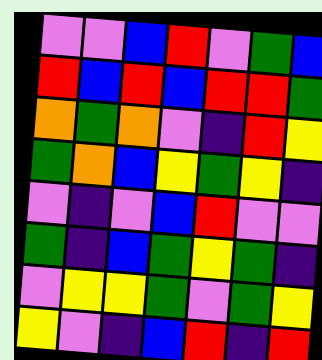[["violet", "violet", "blue", "red", "violet", "green", "blue"], ["red", "blue", "red", "blue", "red", "red", "green"], ["orange", "green", "orange", "violet", "indigo", "red", "yellow"], ["green", "orange", "blue", "yellow", "green", "yellow", "indigo"], ["violet", "indigo", "violet", "blue", "red", "violet", "violet"], ["green", "indigo", "blue", "green", "yellow", "green", "indigo"], ["violet", "yellow", "yellow", "green", "violet", "green", "yellow"], ["yellow", "violet", "indigo", "blue", "red", "indigo", "red"]]